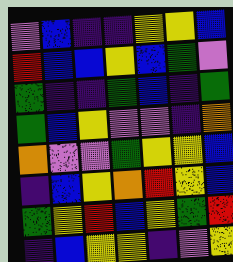[["violet", "blue", "indigo", "indigo", "yellow", "yellow", "blue"], ["red", "blue", "blue", "yellow", "blue", "green", "violet"], ["green", "indigo", "indigo", "green", "blue", "indigo", "green"], ["green", "blue", "yellow", "violet", "violet", "indigo", "orange"], ["orange", "violet", "violet", "green", "yellow", "yellow", "blue"], ["indigo", "blue", "yellow", "orange", "red", "yellow", "blue"], ["green", "yellow", "red", "blue", "yellow", "green", "red"], ["indigo", "blue", "yellow", "yellow", "indigo", "violet", "yellow"]]